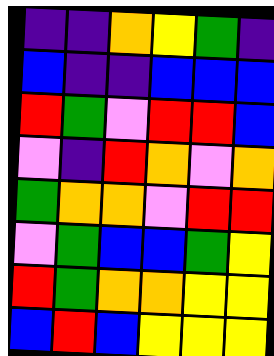[["indigo", "indigo", "orange", "yellow", "green", "indigo"], ["blue", "indigo", "indigo", "blue", "blue", "blue"], ["red", "green", "violet", "red", "red", "blue"], ["violet", "indigo", "red", "orange", "violet", "orange"], ["green", "orange", "orange", "violet", "red", "red"], ["violet", "green", "blue", "blue", "green", "yellow"], ["red", "green", "orange", "orange", "yellow", "yellow"], ["blue", "red", "blue", "yellow", "yellow", "yellow"]]